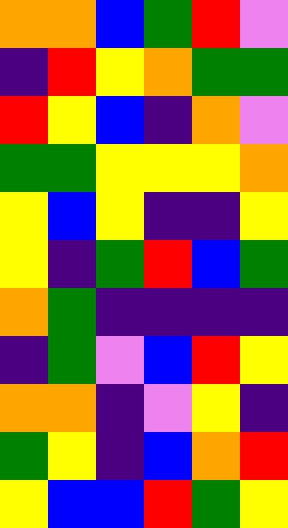[["orange", "orange", "blue", "green", "red", "violet"], ["indigo", "red", "yellow", "orange", "green", "green"], ["red", "yellow", "blue", "indigo", "orange", "violet"], ["green", "green", "yellow", "yellow", "yellow", "orange"], ["yellow", "blue", "yellow", "indigo", "indigo", "yellow"], ["yellow", "indigo", "green", "red", "blue", "green"], ["orange", "green", "indigo", "indigo", "indigo", "indigo"], ["indigo", "green", "violet", "blue", "red", "yellow"], ["orange", "orange", "indigo", "violet", "yellow", "indigo"], ["green", "yellow", "indigo", "blue", "orange", "red"], ["yellow", "blue", "blue", "red", "green", "yellow"]]